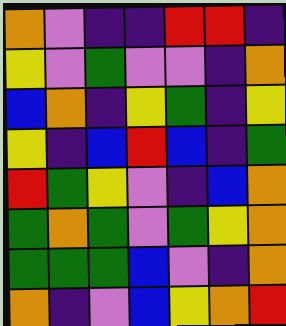[["orange", "violet", "indigo", "indigo", "red", "red", "indigo"], ["yellow", "violet", "green", "violet", "violet", "indigo", "orange"], ["blue", "orange", "indigo", "yellow", "green", "indigo", "yellow"], ["yellow", "indigo", "blue", "red", "blue", "indigo", "green"], ["red", "green", "yellow", "violet", "indigo", "blue", "orange"], ["green", "orange", "green", "violet", "green", "yellow", "orange"], ["green", "green", "green", "blue", "violet", "indigo", "orange"], ["orange", "indigo", "violet", "blue", "yellow", "orange", "red"]]